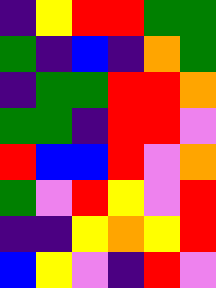[["indigo", "yellow", "red", "red", "green", "green"], ["green", "indigo", "blue", "indigo", "orange", "green"], ["indigo", "green", "green", "red", "red", "orange"], ["green", "green", "indigo", "red", "red", "violet"], ["red", "blue", "blue", "red", "violet", "orange"], ["green", "violet", "red", "yellow", "violet", "red"], ["indigo", "indigo", "yellow", "orange", "yellow", "red"], ["blue", "yellow", "violet", "indigo", "red", "violet"]]